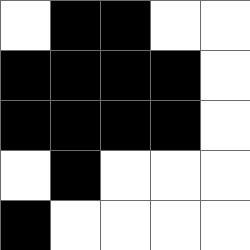[["white", "black", "black", "white", "white"], ["black", "black", "black", "black", "white"], ["black", "black", "black", "black", "white"], ["white", "black", "white", "white", "white"], ["black", "white", "white", "white", "white"]]